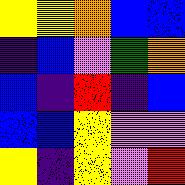[["yellow", "yellow", "orange", "blue", "blue"], ["indigo", "blue", "violet", "green", "orange"], ["blue", "indigo", "red", "indigo", "blue"], ["blue", "blue", "yellow", "violet", "violet"], ["yellow", "indigo", "yellow", "violet", "red"]]